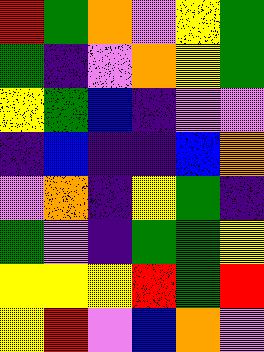[["red", "green", "orange", "violet", "yellow", "green"], ["green", "indigo", "violet", "orange", "yellow", "green"], ["yellow", "green", "blue", "indigo", "violet", "violet"], ["indigo", "blue", "indigo", "indigo", "blue", "orange"], ["violet", "orange", "indigo", "yellow", "green", "indigo"], ["green", "violet", "indigo", "green", "green", "yellow"], ["yellow", "yellow", "yellow", "red", "green", "red"], ["yellow", "red", "violet", "blue", "orange", "violet"]]